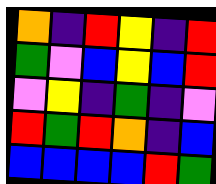[["orange", "indigo", "red", "yellow", "indigo", "red"], ["green", "violet", "blue", "yellow", "blue", "red"], ["violet", "yellow", "indigo", "green", "indigo", "violet"], ["red", "green", "red", "orange", "indigo", "blue"], ["blue", "blue", "blue", "blue", "red", "green"]]